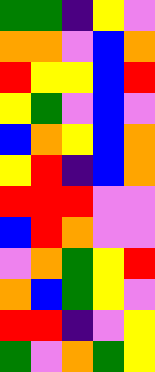[["green", "green", "indigo", "yellow", "violet"], ["orange", "orange", "violet", "blue", "orange"], ["red", "yellow", "yellow", "blue", "red"], ["yellow", "green", "violet", "blue", "violet"], ["blue", "orange", "yellow", "blue", "orange"], ["yellow", "red", "indigo", "blue", "orange"], ["red", "red", "red", "violet", "violet"], ["blue", "red", "orange", "violet", "violet"], ["violet", "orange", "green", "yellow", "red"], ["orange", "blue", "green", "yellow", "violet"], ["red", "red", "indigo", "violet", "yellow"], ["green", "violet", "orange", "green", "yellow"]]